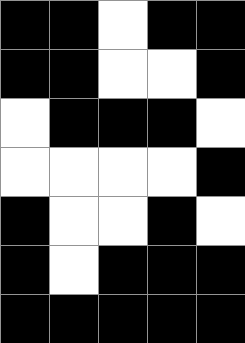[["black", "black", "white", "black", "black"], ["black", "black", "white", "white", "black"], ["white", "black", "black", "black", "white"], ["white", "white", "white", "white", "black"], ["black", "white", "white", "black", "white"], ["black", "white", "black", "black", "black"], ["black", "black", "black", "black", "black"]]